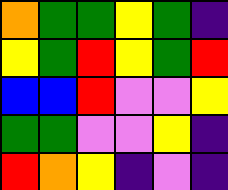[["orange", "green", "green", "yellow", "green", "indigo"], ["yellow", "green", "red", "yellow", "green", "red"], ["blue", "blue", "red", "violet", "violet", "yellow"], ["green", "green", "violet", "violet", "yellow", "indigo"], ["red", "orange", "yellow", "indigo", "violet", "indigo"]]